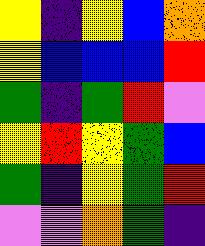[["yellow", "indigo", "yellow", "blue", "orange"], ["yellow", "blue", "blue", "blue", "red"], ["green", "indigo", "green", "red", "violet"], ["yellow", "red", "yellow", "green", "blue"], ["green", "indigo", "yellow", "green", "red"], ["violet", "violet", "orange", "green", "indigo"]]